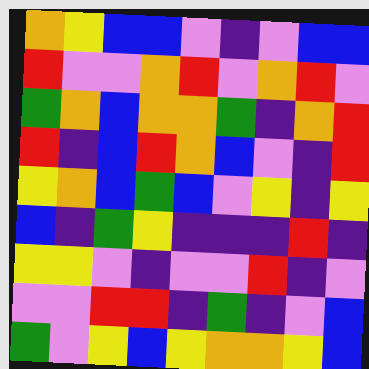[["orange", "yellow", "blue", "blue", "violet", "indigo", "violet", "blue", "blue"], ["red", "violet", "violet", "orange", "red", "violet", "orange", "red", "violet"], ["green", "orange", "blue", "orange", "orange", "green", "indigo", "orange", "red"], ["red", "indigo", "blue", "red", "orange", "blue", "violet", "indigo", "red"], ["yellow", "orange", "blue", "green", "blue", "violet", "yellow", "indigo", "yellow"], ["blue", "indigo", "green", "yellow", "indigo", "indigo", "indigo", "red", "indigo"], ["yellow", "yellow", "violet", "indigo", "violet", "violet", "red", "indigo", "violet"], ["violet", "violet", "red", "red", "indigo", "green", "indigo", "violet", "blue"], ["green", "violet", "yellow", "blue", "yellow", "orange", "orange", "yellow", "blue"]]